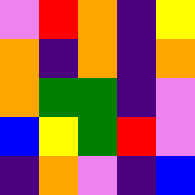[["violet", "red", "orange", "indigo", "yellow"], ["orange", "indigo", "orange", "indigo", "orange"], ["orange", "green", "green", "indigo", "violet"], ["blue", "yellow", "green", "red", "violet"], ["indigo", "orange", "violet", "indigo", "blue"]]